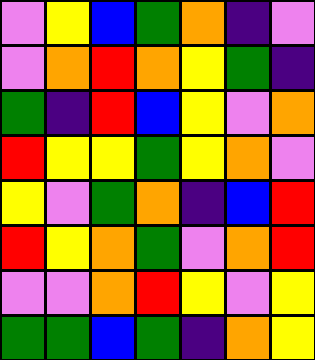[["violet", "yellow", "blue", "green", "orange", "indigo", "violet"], ["violet", "orange", "red", "orange", "yellow", "green", "indigo"], ["green", "indigo", "red", "blue", "yellow", "violet", "orange"], ["red", "yellow", "yellow", "green", "yellow", "orange", "violet"], ["yellow", "violet", "green", "orange", "indigo", "blue", "red"], ["red", "yellow", "orange", "green", "violet", "orange", "red"], ["violet", "violet", "orange", "red", "yellow", "violet", "yellow"], ["green", "green", "blue", "green", "indigo", "orange", "yellow"]]